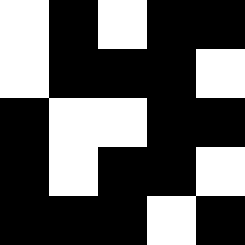[["white", "black", "white", "black", "black"], ["white", "black", "black", "black", "white"], ["black", "white", "white", "black", "black"], ["black", "white", "black", "black", "white"], ["black", "black", "black", "white", "black"]]